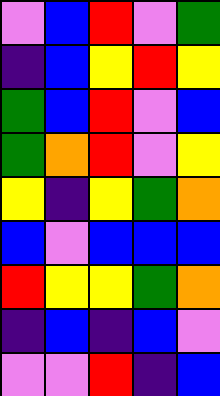[["violet", "blue", "red", "violet", "green"], ["indigo", "blue", "yellow", "red", "yellow"], ["green", "blue", "red", "violet", "blue"], ["green", "orange", "red", "violet", "yellow"], ["yellow", "indigo", "yellow", "green", "orange"], ["blue", "violet", "blue", "blue", "blue"], ["red", "yellow", "yellow", "green", "orange"], ["indigo", "blue", "indigo", "blue", "violet"], ["violet", "violet", "red", "indigo", "blue"]]